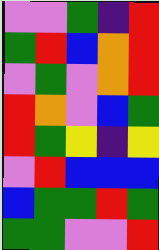[["violet", "violet", "green", "indigo", "red"], ["green", "red", "blue", "orange", "red"], ["violet", "green", "violet", "orange", "red"], ["red", "orange", "violet", "blue", "green"], ["red", "green", "yellow", "indigo", "yellow"], ["violet", "red", "blue", "blue", "blue"], ["blue", "green", "green", "red", "green"], ["green", "green", "violet", "violet", "red"]]